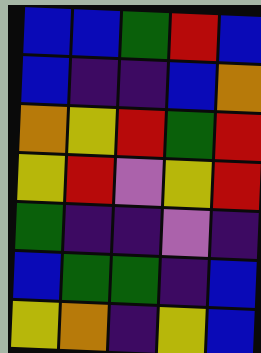[["blue", "blue", "green", "red", "blue"], ["blue", "indigo", "indigo", "blue", "orange"], ["orange", "yellow", "red", "green", "red"], ["yellow", "red", "violet", "yellow", "red"], ["green", "indigo", "indigo", "violet", "indigo"], ["blue", "green", "green", "indigo", "blue"], ["yellow", "orange", "indigo", "yellow", "blue"]]